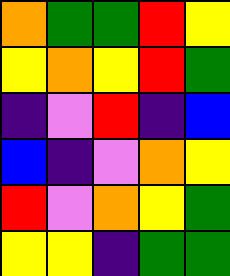[["orange", "green", "green", "red", "yellow"], ["yellow", "orange", "yellow", "red", "green"], ["indigo", "violet", "red", "indigo", "blue"], ["blue", "indigo", "violet", "orange", "yellow"], ["red", "violet", "orange", "yellow", "green"], ["yellow", "yellow", "indigo", "green", "green"]]